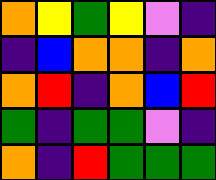[["orange", "yellow", "green", "yellow", "violet", "indigo"], ["indigo", "blue", "orange", "orange", "indigo", "orange"], ["orange", "red", "indigo", "orange", "blue", "red"], ["green", "indigo", "green", "green", "violet", "indigo"], ["orange", "indigo", "red", "green", "green", "green"]]